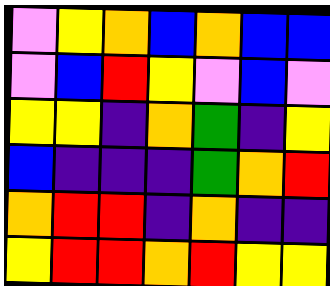[["violet", "yellow", "orange", "blue", "orange", "blue", "blue"], ["violet", "blue", "red", "yellow", "violet", "blue", "violet"], ["yellow", "yellow", "indigo", "orange", "green", "indigo", "yellow"], ["blue", "indigo", "indigo", "indigo", "green", "orange", "red"], ["orange", "red", "red", "indigo", "orange", "indigo", "indigo"], ["yellow", "red", "red", "orange", "red", "yellow", "yellow"]]